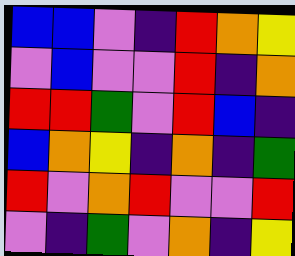[["blue", "blue", "violet", "indigo", "red", "orange", "yellow"], ["violet", "blue", "violet", "violet", "red", "indigo", "orange"], ["red", "red", "green", "violet", "red", "blue", "indigo"], ["blue", "orange", "yellow", "indigo", "orange", "indigo", "green"], ["red", "violet", "orange", "red", "violet", "violet", "red"], ["violet", "indigo", "green", "violet", "orange", "indigo", "yellow"]]